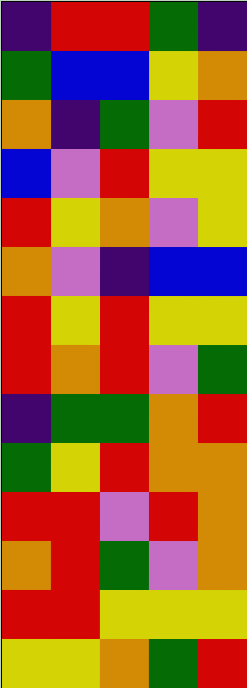[["indigo", "red", "red", "green", "indigo"], ["green", "blue", "blue", "yellow", "orange"], ["orange", "indigo", "green", "violet", "red"], ["blue", "violet", "red", "yellow", "yellow"], ["red", "yellow", "orange", "violet", "yellow"], ["orange", "violet", "indigo", "blue", "blue"], ["red", "yellow", "red", "yellow", "yellow"], ["red", "orange", "red", "violet", "green"], ["indigo", "green", "green", "orange", "red"], ["green", "yellow", "red", "orange", "orange"], ["red", "red", "violet", "red", "orange"], ["orange", "red", "green", "violet", "orange"], ["red", "red", "yellow", "yellow", "yellow"], ["yellow", "yellow", "orange", "green", "red"]]